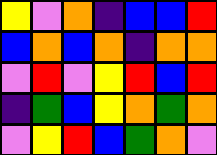[["yellow", "violet", "orange", "indigo", "blue", "blue", "red"], ["blue", "orange", "blue", "orange", "indigo", "orange", "orange"], ["violet", "red", "violet", "yellow", "red", "blue", "red"], ["indigo", "green", "blue", "yellow", "orange", "green", "orange"], ["violet", "yellow", "red", "blue", "green", "orange", "violet"]]